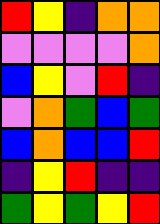[["red", "yellow", "indigo", "orange", "orange"], ["violet", "violet", "violet", "violet", "orange"], ["blue", "yellow", "violet", "red", "indigo"], ["violet", "orange", "green", "blue", "green"], ["blue", "orange", "blue", "blue", "red"], ["indigo", "yellow", "red", "indigo", "indigo"], ["green", "yellow", "green", "yellow", "red"]]